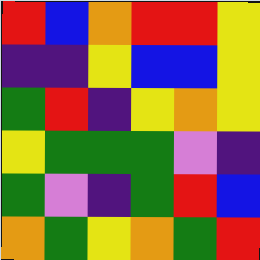[["red", "blue", "orange", "red", "red", "yellow"], ["indigo", "indigo", "yellow", "blue", "blue", "yellow"], ["green", "red", "indigo", "yellow", "orange", "yellow"], ["yellow", "green", "green", "green", "violet", "indigo"], ["green", "violet", "indigo", "green", "red", "blue"], ["orange", "green", "yellow", "orange", "green", "red"]]